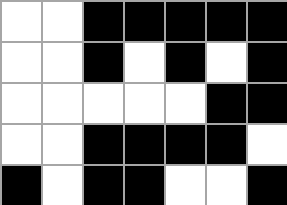[["white", "white", "black", "black", "black", "black", "black"], ["white", "white", "black", "white", "black", "white", "black"], ["white", "white", "white", "white", "white", "black", "black"], ["white", "white", "black", "black", "black", "black", "white"], ["black", "white", "black", "black", "white", "white", "black"]]